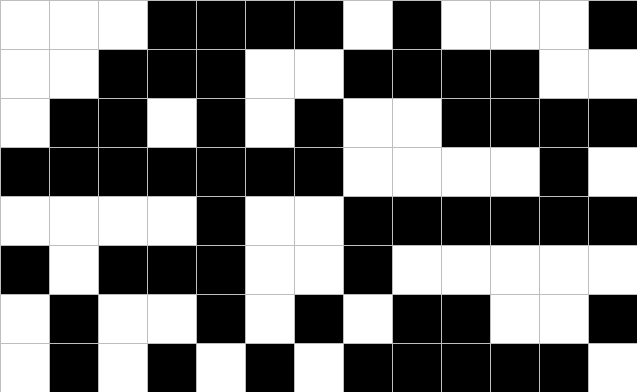[["white", "white", "white", "black", "black", "black", "black", "white", "black", "white", "white", "white", "black"], ["white", "white", "black", "black", "black", "white", "white", "black", "black", "black", "black", "white", "white"], ["white", "black", "black", "white", "black", "white", "black", "white", "white", "black", "black", "black", "black"], ["black", "black", "black", "black", "black", "black", "black", "white", "white", "white", "white", "black", "white"], ["white", "white", "white", "white", "black", "white", "white", "black", "black", "black", "black", "black", "black"], ["black", "white", "black", "black", "black", "white", "white", "black", "white", "white", "white", "white", "white"], ["white", "black", "white", "white", "black", "white", "black", "white", "black", "black", "white", "white", "black"], ["white", "black", "white", "black", "white", "black", "white", "black", "black", "black", "black", "black", "white"]]